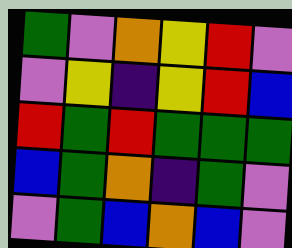[["green", "violet", "orange", "yellow", "red", "violet"], ["violet", "yellow", "indigo", "yellow", "red", "blue"], ["red", "green", "red", "green", "green", "green"], ["blue", "green", "orange", "indigo", "green", "violet"], ["violet", "green", "blue", "orange", "blue", "violet"]]